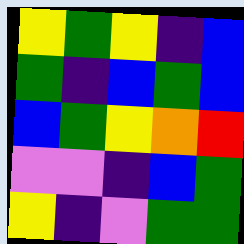[["yellow", "green", "yellow", "indigo", "blue"], ["green", "indigo", "blue", "green", "blue"], ["blue", "green", "yellow", "orange", "red"], ["violet", "violet", "indigo", "blue", "green"], ["yellow", "indigo", "violet", "green", "green"]]